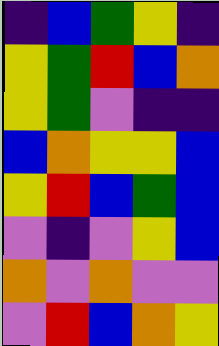[["indigo", "blue", "green", "yellow", "indigo"], ["yellow", "green", "red", "blue", "orange"], ["yellow", "green", "violet", "indigo", "indigo"], ["blue", "orange", "yellow", "yellow", "blue"], ["yellow", "red", "blue", "green", "blue"], ["violet", "indigo", "violet", "yellow", "blue"], ["orange", "violet", "orange", "violet", "violet"], ["violet", "red", "blue", "orange", "yellow"]]